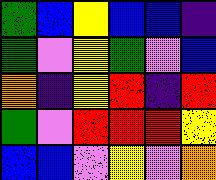[["green", "blue", "yellow", "blue", "blue", "indigo"], ["green", "violet", "yellow", "green", "violet", "blue"], ["orange", "indigo", "yellow", "red", "indigo", "red"], ["green", "violet", "red", "red", "red", "yellow"], ["blue", "blue", "violet", "yellow", "violet", "orange"]]